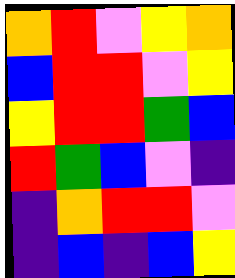[["orange", "red", "violet", "yellow", "orange"], ["blue", "red", "red", "violet", "yellow"], ["yellow", "red", "red", "green", "blue"], ["red", "green", "blue", "violet", "indigo"], ["indigo", "orange", "red", "red", "violet"], ["indigo", "blue", "indigo", "blue", "yellow"]]